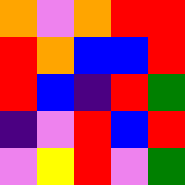[["orange", "violet", "orange", "red", "red"], ["red", "orange", "blue", "blue", "red"], ["red", "blue", "indigo", "red", "green"], ["indigo", "violet", "red", "blue", "red"], ["violet", "yellow", "red", "violet", "green"]]